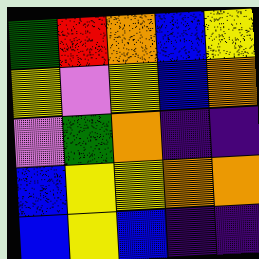[["green", "red", "orange", "blue", "yellow"], ["yellow", "violet", "yellow", "blue", "orange"], ["violet", "green", "orange", "indigo", "indigo"], ["blue", "yellow", "yellow", "orange", "orange"], ["blue", "yellow", "blue", "indigo", "indigo"]]